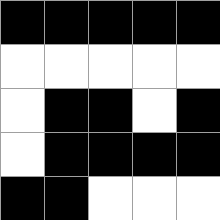[["black", "black", "black", "black", "black"], ["white", "white", "white", "white", "white"], ["white", "black", "black", "white", "black"], ["white", "black", "black", "black", "black"], ["black", "black", "white", "white", "white"]]